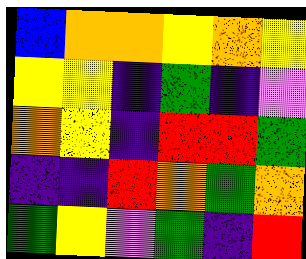[["blue", "orange", "orange", "yellow", "orange", "yellow"], ["yellow", "yellow", "indigo", "green", "indigo", "violet"], ["orange", "yellow", "indigo", "red", "red", "green"], ["indigo", "indigo", "red", "orange", "green", "orange"], ["green", "yellow", "violet", "green", "indigo", "red"]]